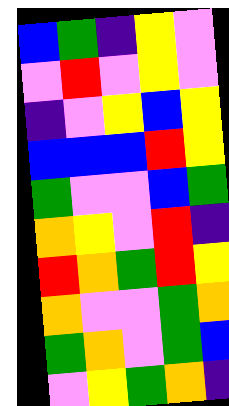[["blue", "green", "indigo", "yellow", "violet"], ["violet", "red", "violet", "yellow", "violet"], ["indigo", "violet", "yellow", "blue", "yellow"], ["blue", "blue", "blue", "red", "yellow"], ["green", "violet", "violet", "blue", "green"], ["orange", "yellow", "violet", "red", "indigo"], ["red", "orange", "green", "red", "yellow"], ["orange", "violet", "violet", "green", "orange"], ["green", "orange", "violet", "green", "blue"], ["violet", "yellow", "green", "orange", "indigo"]]